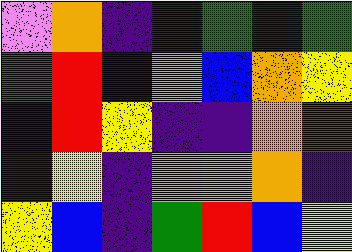[["violet", "orange", "indigo", "indigo", "green", "indigo", "green"], ["green", "red", "blue", "orange", "blue", "orange", "yellow"], ["blue", "red", "yellow", "indigo", "indigo", "orange", "red"], ["indigo", "yellow", "indigo", "orange", "violet", "orange", "indigo"], ["yellow", "blue", "indigo", "green", "red", "blue", "yellow"]]